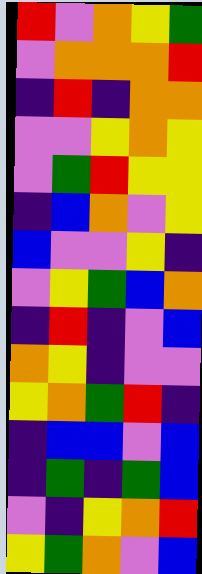[["red", "violet", "orange", "yellow", "green"], ["violet", "orange", "orange", "orange", "red"], ["indigo", "red", "indigo", "orange", "orange"], ["violet", "violet", "yellow", "orange", "yellow"], ["violet", "green", "red", "yellow", "yellow"], ["indigo", "blue", "orange", "violet", "yellow"], ["blue", "violet", "violet", "yellow", "indigo"], ["violet", "yellow", "green", "blue", "orange"], ["indigo", "red", "indigo", "violet", "blue"], ["orange", "yellow", "indigo", "violet", "violet"], ["yellow", "orange", "green", "red", "indigo"], ["indigo", "blue", "blue", "violet", "blue"], ["indigo", "green", "indigo", "green", "blue"], ["violet", "indigo", "yellow", "orange", "red"], ["yellow", "green", "orange", "violet", "blue"]]